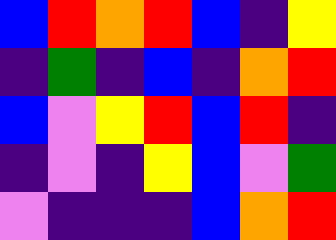[["blue", "red", "orange", "red", "blue", "indigo", "yellow"], ["indigo", "green", "indigo", "blue", "indigo", "orange", "red"], ["blue", "violet", "yellow", "red", "blue", "red", "indigo"], ["indigo", "violet", "indigo", "yellow", "blue", "violet", "green"], ["violet", "indigo", "indigo", "indigo", "blue", "orange", "red"]]